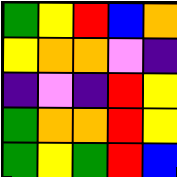[["green", "yellow", "red", "blue", "orange"], ["yellow", "orange", "orange", "violet", "indigo"], ["indigo", "violet", "indigo", "red", "yellow"], ["green", "orange", "orange", "red", "yellow"], ["green", "yellow", "green", "red", "blue"]]